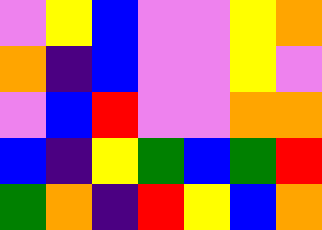[["violet", "yellow", "blue", "violet", "violet", "yellow", "orange"], ["orange", "indigo", "blue", "violet", "violet", "yellow", "violet"], ["violet", "blue", "red", "violet", "violet", "orange", "orange"], ["blue", "indigo", "yellow", "green", "blue", "green", "red"], ["green", "orange", "indigo", "red", "yellow", "blue", "orange"]]